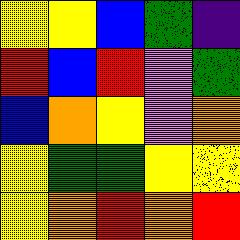[["yellow", "yellow", "blue", "green", "indigo"], ["red", "blue", "red", "violet", "green"], ["blue", "orange", "yellow", "violet", "orange"], ["yellow", "green", "green", "yellow", "yellow"], ["yellow", "orange", "red", "orange", "red"]]